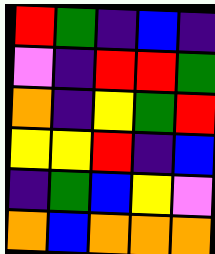[["red", "green", "indigo", "blue", "indigo"], ["violet", "indigo", "red", "red", "green"], ["orange", "indigo", "yellow", "green", "red"], ["yellow", "yellow", "red", "indigo", "blue"], ["indigo", "green", "blue", "yellow", "violet"], ["orange", "blue", "orange", "orange", "orange"]]